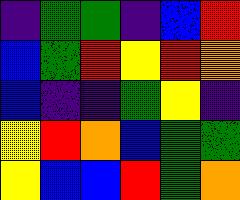[["indigo", "green", "green", "indigo", "blue", "red"], ["blue", "green", "red", "yellow", "red", "orange"], ["blue", "indigo", "indigo", "green", "yellow", "indigo"], ["yellow", "red", "orange", "blue", "green", "green"], ["yellow", "blue", "blue", "red", "green", "orange"]]